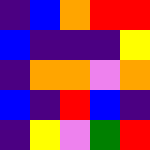[["indigo", "blue", "orange", "red", "red"], ["blue", "indigo", "indigo", "indigo", "yellow"], ["indigo", "orange", "orange", "violet", "orange"], ["blue", "indigo", "red", "blue", "indigo"], ["indigo", "yellow", "violet", "green", "red"]]